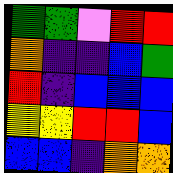[["green", "green", "violet", "red", "red"], ["orange", "indigo", "indigo", "blue", "green"], ["red", "indigo", "blue", "blue", "blue"], ["yellow", "yellow", "red", "red", "blue"], ["blue", "blue", "indigo", "orange", "orange"]]